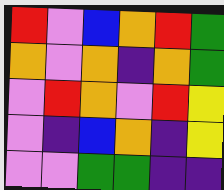[["red", "violet", "blue", "orange", "red", "green"], ["orange", "violet", "orange", "indigo", "orange", "green"], ["violet", "red", "orange", "violet", "red", "yellow"], ["violet", "indigo", "blue", "orange", "indigo", "yellow"], ["violet", "violet", "green", "green", "indigo", "indigo"]]